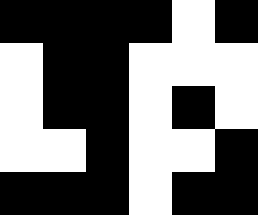[["black", "black", "black", "black", "white", "black"], ["white", "black", "black", "white", "white", "white"], ["white", "black", "black", "white", "black", "white"], ["white", "white", "black", "white", "white", "black"], ["black", "black", "black", "white", "black", "black"]]